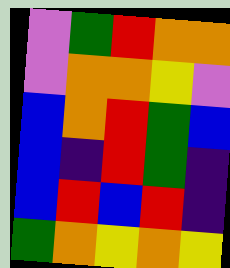[["violet", "green", "red", "orange", "orange"], ["violet", "orange", "orange", "yellow", "violet"], ["blue", "orange", "red", "green", "blue"], ["blue", "indigo", "red", "green", "indigo"], ["blue", "red", "blue", "red", "indigo"], ["green", "orange", "yellow", "orange", "yellow"]]